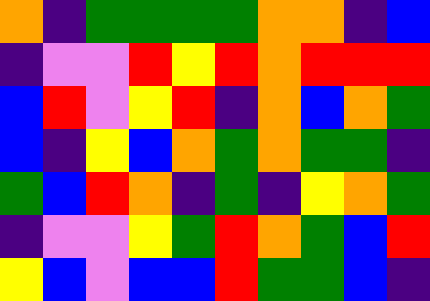[["orange", "indigo", "green", "green", "green", "green", "orange", "orange", "indigo", "blue"], ["indigo", "violet", "violet", "red", "yellow", "red", "orange", "red", "red", "red"], ["blue", "red", "violet", "yellow", "red", "indigo", "orange", "blue", "orange", "green"], ["blue", "indigo", "yellow", "blue", "orange", "green", "orange", "green", "green", "indigo"], ["green", "blue", "red", "orange", "indigo", "green", "indigo", "yellow", "orange", "green"], ["indigo", "violet", "violet", "yellow", "green", "red", "orange", "green", "blue", "red"], ["yellow", "blue", "violet", "blue", "blue", "red", "green", "green", "blue", "indigo"]]